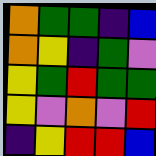[["orange", "green", "green", "indigo", "blue"], ["orange", "yellow", "indigo", "green", "violet"], ["yellow", "green", "red", "green", "green"], ["yellow", "violet", "orange", "violet", "red"], ["indigo", "yellow", "red", "red", "blue"]]